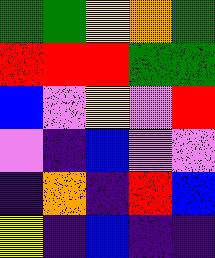[["green", "green", "yellow", "orange", "green"], ["red", "red", "red", "green", "green"], ["blue", "violet", "yellow", "violet", "red"], ["violet", "indigo", "blue", "violet", "violet"], ["indigo", "orange", "indigo", "red", "blue"], ["yellow", "indigo", "blue", "indigo", "indigo"]]